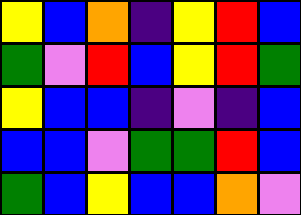[["yellow", "blue", "orange", "indigo", "yellow", "red", "blue"], ["green", "violet", "red", "blue", "yellow", "red", "green"], ["yellow", "blue", "blue", "indigo", "violet", "indigo", "blue"], ["blue", "blue", "violet", "green", "green", "red", "blue"], ["green", "blue", "yellow", "blue", "blue", "orange", "violet"]]